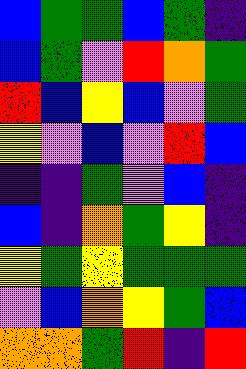[["blue", "green", "green", "blue", "green", "indigo"], ["blue", "green", "violet", "red", "orange", "green"], ["red", "blue", "yellow", "blue", "violet", "green"], ["yellow", "violet", "blue", "violet", "red", "blue"], ["indigo", "indigo", "green", "violet", "blue", "indigo"], ["blue", "indigo", "orange", "green", "yellow", "indigo"], ["yellow", "green", "yellow", "green", "green", "green"], ["violet", "blue", "orange", "yellow", "green", "blue"], ["orange", "orange", "green", "red", "indigo", "red"]]